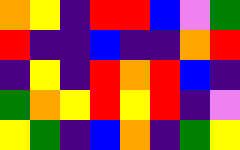[["orange", "yellow", "indigo", "red", "red", "blue", "violet", "green"], ["red", "indigo", "indigo", "blue", "indigo", "indigo", "orange", "red"], ["indigo", "yellow", "indigo", "red", "orange", "red", "blue", "indigo"], ["green", "orange", "yellow", "red", "yellow", "red", "indigo", "violet"], ["yellow", "green", "indigo", "blue", "orange", "indigo", "green", "yellow"]]